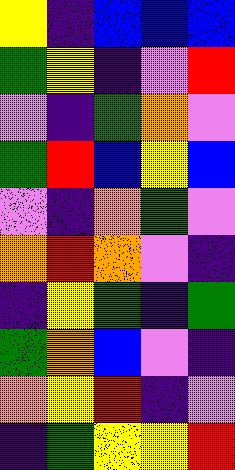[["yellow", "indigo", "blue", "blue", "blue"], ["green", "yellow", "indigo", "violet", "red"], ["violet", "indigo", "green", "orange", "violet"], ["green", "red", "blue", "yellow", "blue"], ["violet", "indigo", "orange", "green", "violet"], ["orange", "red", "orange", "violet", "indigo"], ["indigo", "yellow", "green", "indigo", "green"], ["green", "orange", "blue", "violet", "indigo"], ["orange", "yellow", "red", "indigo", "violet"], ["indigo", "green", "yellow", "yellow", "red"]]